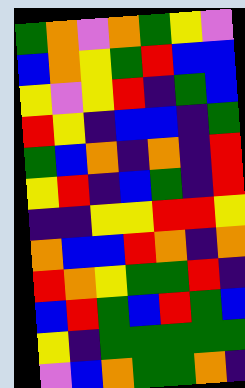[["green", "orange", "violet", "orange", "green", "yellow", "violet"], ["blue", "orange", "yellow", "green", "red", "blue", "blue"], ["yellow", "violet", "yellow", "red", "indigo", "green", "blue"], ["red", "yellow", "indigo", "blue", "blue", "indigo", "green"], ["green", "blue", "orange", "indigo", "orange", "indigo", "red"], ["yellow", "red", "indigo", "blue", "green", "indigo", "red"], ["indigo", "indigo", "yellow", "yellow", "red", "red", "yellow"], ["orange", "blue", "blue", "red", "orange", "indigo", "orange"], ["red", "orange", "yellow", "green", "green", "red", "indigo"], ["blue", "red", "green", "blue", "red", "green", "blue"], ["yellow", "indigo", "green", "green", "green", "green", "green"], ["violet", "blue", "orange", "green", "green", "orange", "indigo"]]